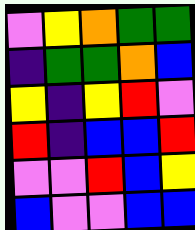[["violet", "yellow", "orange", "green", "green"], ["indigo", "green", "green", "orange", "blue"], ["yellow", "indigo", "yellow", "red", "violet"], ["red", "indigo", "blue", "blue", "red"], ["violet", "violet", "red", "blue", "yellow"], ["blue", "violet", "violet", "blue", "blue"]]